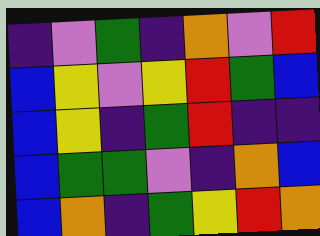[["indigo", "violet", "green", "indigo", "orange", "violet", "red"], ["blue", "yellow", "violet", "yellow", "red", "green", "blue"], ["blue", "yellow", "indigo", "green", "red", "indigo", "indigo"], ["blue", "green", "green", "violet", "indigo", "orange", "blue"], ["blue", "orange", "indigo", "green", "yellow", "red", "orange"]]